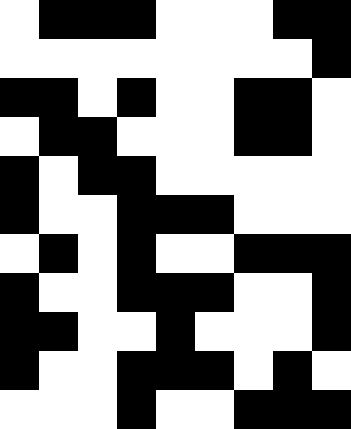[["white", "black", "black", "black", "white", "white", "white", "black", "black"], ["white", "white", "white", "white", "white", "white", "white", "white", "black"], ["black", "black", "white", "black", "white", "white", "black", "black", "white"], ["white", "black", "black", "white", "white", "white", "black", "black", "white"], ["black", "white", "black", "black", "white", "white", "white", "white", "white"], ["black", "white", "white", "black", "black", "black", "white", "white", "white"], ["white", "black", "white", "black", "white", "white", "black", "black", "black"], ["black", "white", "white", "black", "black", "black", "white", "white", "black"], ["black", "black", "white", "white", "black", "white", "white", "white", "black"], ["black", "white", "white", "black", "black", "black", "white", "black", "white"], ["white", "white", "white", "black", "white", "white", "black", "black", "black"]]